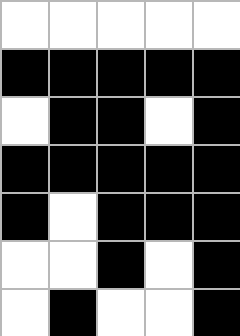[["white", "white", "white", "white", "white"], ["black", "black", "black", "black", "black"], ["white", "black", "black", "white", "black"], ["black", "black", "black", "black", "black"], ["black", "white", "black", "black", "black"], ["white", "white", "black", "white", "black"], ["white", "black", "white", "white", "black"]]